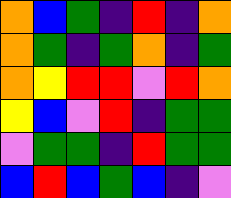[["orange", "blue", "green", "indigo", "red", "indigo", "orange"], ["orange", "green", "indigo", "green", "orange", "indigo", "green"], ["orange", "yellow", "red", "red", "violet", "red", "orange"], ["yellow", "blue", "violet", "red", "indigo", "green", "green"], ["violet", "green", "green", "indigo", "red", "green", "green"], ["blue", "red", "blue", "green", "blue", "indigo", "violet"]]